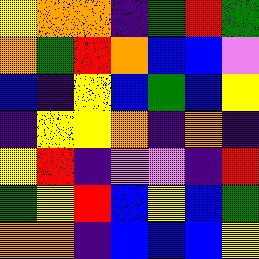[["yellow", "orange", "orange", "indigo", "green", "red", "green"], ["orange", "green", "red", "orange", "blue", "blue", "violet"], ["blue", "indigo", "yellow", "blue", "green", "blue", "yellow"], ["indigo", "yellow", "yellow", "orange", "indigo", "orange", "indigo"], ["yellow", "red", "indigo", "violet", "violet", "indigo", "red"], ["green", "yellow", "red", "blue", "yellow", "blue", "green"], ["orange", "orange", "indigo", "blue", "blue", "blue", "yellow"]]